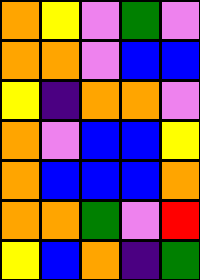[["orange", "yellow", "violet", "green", "violet"], ["orange", "orange", "violet", "blue", "blue"], ["yellow", "indigo", "orange", "orange", "violet"], ["orange", "violet", "blue", "blue", "yellow"], ["orange", "blue", "blue", "blue", "orange"], ["orange", "orange", "green", "violet", "red"], ["yellow", "blue", "orange", "indigo", "green"]]